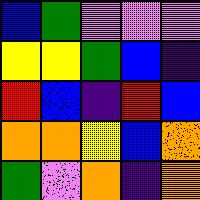[["blue", "green", "violet", "violet", "violet"], ["yellow", "yellow", "green", "blue", "indigo"], ["red", "blue", "indigo", "red", "blue"], ["orange", "orange", "yellow", "blue", "orange"], ["green", "violet", "orange", "indigo", "orange"]]